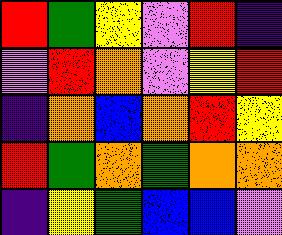[["red", "green", "yellow", "violet", "red", "indigo"], ["violet", "red", "orange", "violet", "yellow", "red"], ["indigo", "orange", "blue", "orange", "red", "yellow"], ["red", "green", "orange", "green", "orange", "orange"], ["indigo", "yellow", "green", "blue", "blue", "violet"]]